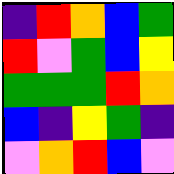[["indigo", "red", "orange", "blue", "green"], ["red", "violet", "green", "blue", "yellow"], ["green", "green", "green", "red", "orange"], ["blue", "indigo", "yellow", "green", "indigo"], ["violet", "orange", "red", "blue", "violet"]]